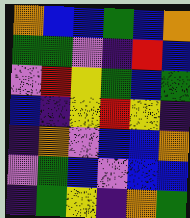[["orange", "blue", "blue", "green", "blue", "orange"], ["green", "green", "violet", "indigo", "red", "blue"], ["violet", "red", "yellow", "green", "blue", "green"], ["blue", "indigo", "yellow", "red", "yellow", "indigo"], ["indigo", "orange", "violet", "blue", "blue", "orange"], ["violet", "green", "blue", "violet", "blue", "blue"], ["indigo", "green", "yellow", "indigo", "orange", "green"]]